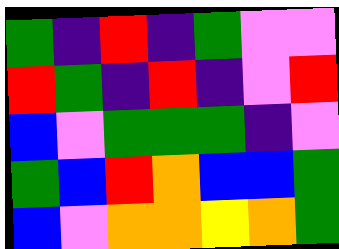[["green", "indigo", "red", "indigo", "green", "violet", "violet"], ["red", "green", "indigo", "red", "indigo", "violet", "red"], ["blue", "violet", "green", "green", "green", "indigo", "violet"], ["green", "blue", "red", "orange", "blue", "blue", "green"], ["blue", "violet", "orange", "orange", "yellow", "orange", "green"]]